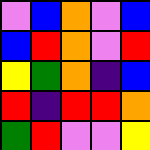[["violet", "blue", "orange", "violet", "blue"], ["blue", "red", "orange", "violet", "red"], ["yellow", "green", "orange", "indigo", "blue"], ["red", "indigo", "red", "red", "orange"], ["green", "red", "violet", "violet", "yellow"]]